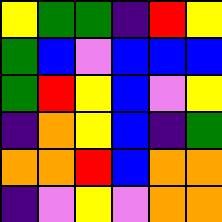[["yellow", "green", "green", "indigo", "red", "yellow"], ["green", "blue", "violet", "blue", "blue", "blue"], ["green", "red", "yellow", "blue", "violet", "yellow"], ["indigo", "orange", "yellow", "blue", "indigo", "green"], ["orange", "orange", "red", "blue", "orange", "orange"], ["indigo", "violet", "yellow", "violet", "orange", "orange"]]